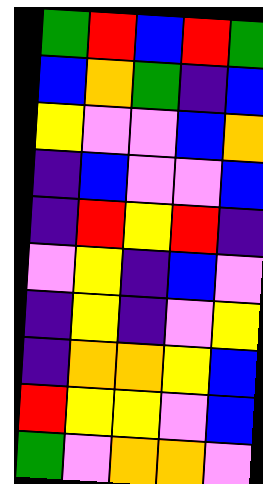[["green", "red", "blue", "red", "green"], ["blue", "orange", "green", "indigo", "blue"], ["yellow", "violet", "violet", "blue", "orange"], ["indigo", "blue", "violet", "violet", "blue"], ["indigo", "red", "yellow", "red", "indigo"], ["violet", "yellow", "indigo", "blue", "violet"], ["indigo", "yellow", "indigo", "violet", "yellow"], ["indigo", "orange", "orange", "yellow", "blue"], ["red", "yellow", "yellow", "violet", "blue"], ["green", "violet", "orange", "orange", "violet"]]